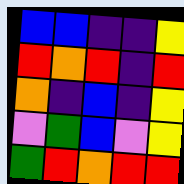[["blue", "blue", "indigo", "indigo", "yellow"], ["red", "orange", "red", "indigo", "red"], ["orange", "indigo", "blue", "indigo", "yellow"], ["violet", "green", "blue", "violet", "yellow"], ["green", "red", "orange", "red", "red"]]